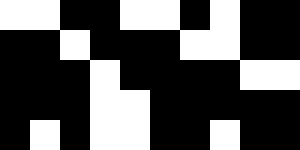[["white", "white", "black", "black", "white", "white", "black", "white", "black", "black"], ["black", "black", "white", "black", "black", "black", "white", "white", "black", "black"], ["black", "black", "black", "white", "black", "black", "black", "black", "white", "white"], ["black", "black", "black", "white", "white", "black", "black", "black", "black", "black"], ["black", "white", "black", "white", "white", "black", "black", "white", "black", "black"]]